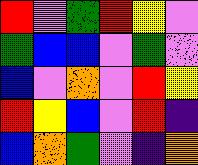[["red", "violet", "green", "red", "yellow", "violet"], ["green", "blue", "blue", "violet", "green", "violet"], ["blue", "violet", "orange", "violet", "red", "yellow"], ["red", "yellow", "blue", "violet", "red", "indigo"], ["blue", "orange", "green", "violet", "indigo", "orange"]]